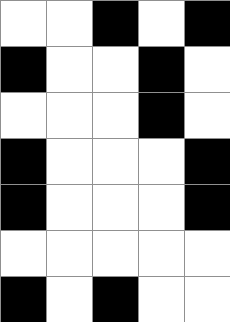[["white", "white", "black", "white", "black"], ["black", "white", "white", "black", "white"], ["white", "white", "white", "black", "white"], ["black", "white", "white", "white", "black"], ["black", "white", "white", "white", "black"], ["white", "white", "white", "white", "white"], ["black", "white", "black", "white", "white"]]